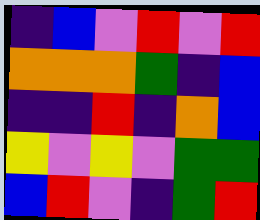[["indigo", "blue", "violet", "red", "violet", "red"], ["orange", "orange", "orange", "green", "indigo", "blue"], ["indigo", "indigo", "red", "indigo", "orange", "blue"], ["yellow", "violet", "yellow", "violet", "green", "green"], ["blue", "red", "violet", "indigo", "green", "red"]]